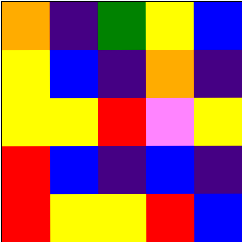[["orange", "indigo", "green", "yellow", "blue"], ["yellow", "blue", "indigo", "orange", "indigo"], ["yellow", "yellow", "red", "violet", "yellow"], ["red", "blue", "indigo", "blue", "indigo"], ["red", "yellow", "yellow", "red", "blue"]]